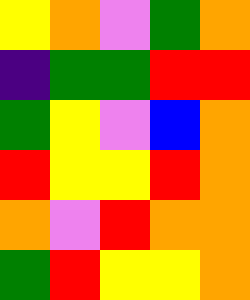[["yellow", "orange", "violet", "green", "orange"], ["indigo", "green", "green", "red", "red"], ["green", "yellow", "violet", "blue", "orange"], ["red", "yellow", "yellow", "red", "orange"], ["orange", "violet", "red", "orange", "orange"], ["green", "red", "yellow", "yellow", "orange"]]